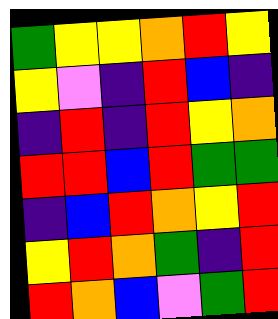[["green", "yellow", "yellow", "orange", "red", "yellow"], ["yellow", "violet", "indigo", "red", "blue", "indigo"], ["indigo", "red", "indigo", "red", "yellow", "orange"], ["red", "red", "blue", "red", "green", "green"], ["indigo", "blue", "red", "orange", "yellow", "red"], ["yellow", "red", "orange", "green", "indigo", "red"], ["red", "orange", "blue", "violet", "green", "red"]]